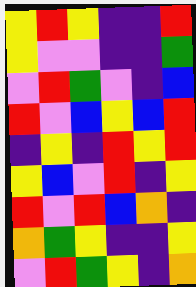[["yellow", "red", "yellow", "indigo", "indigo", "red"], ["yellow", "violet", "violet", "indigo", "indigo", "green"], ["violet", "red", "green", "violet", "indigo", "blue"], ["red", "violet", "blue", "yellow", "blue", "red"], ["indigo", "yellow", "indigo", "red", "yellow", "red"], ["yellow", "blue", "violet", "red", "indigo", "yellow"], ["red", "violet", "red", "blue", "orange", "indigo"], ["orange", "green", "yellow", "indigo", "indigo", "yellow"], ["violet", "red", "green", "yellow", "indigo", "orange"]]